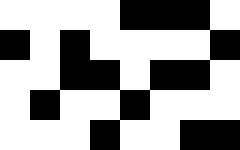[["white", "white", "white", "white", "black", "black", "black", "white"], ["black", "white", "black", "white", "white", "white", "white", "black"], ["white", "white", "black", "black", "white", "black", "black", "white"], ["white", "black", "white", "white", "black", "white", "white", "white"], ["white", "white", "white", "black", "white", "white", "black", "black"]]